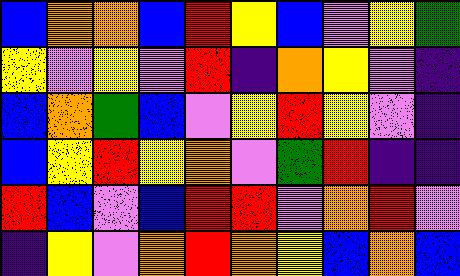[["blue", "orange", "orange", "blue", "red", "yellow", "blue", "violet", "yellow", "green"], ["yellow", "violet", "yellow", "violet", "red", "indigo", "orange", "yellow", "violet", "indigo"], ["blue", "orange", "green", "blue", "violet", "yellow", "red", "yellow", "violet", "indigo"], ["blue", "yellow", "red", "yellow", "orange", "violet", "green", "red", "indigo", "indigo"], ["red", "blue", "violet", "blue", "red", "red", "violet", "orange", "red", "violet"], ["indigo", "yellow", "violet", "orange", "red", "orange", "yellow", "blue", "orange", "blue"]]